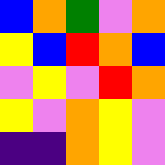[["blue", "orange", "green", "violet", "orange"], ["yellow", "blue", "red", "orange", "blue"], ["violet", "yellow", "violet", "red", "orange"], ["yellow", "violet", "orange", "yellow", "violet"], ["indigo", "indigo", "orange", "yellow", "violet"]]